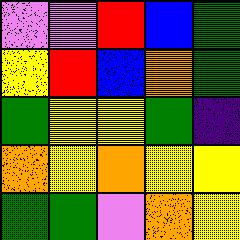[["violet", "violet", "red", "blue", "green"], ["yellow", "red", "blue", "orange", "green"], ["green", "yellow", "yellow", "green", "indigo"], ["orange", "yellow", "orange", "yellow", "yellow"], ["green", "green", "violet", "orange", "yellow"]]